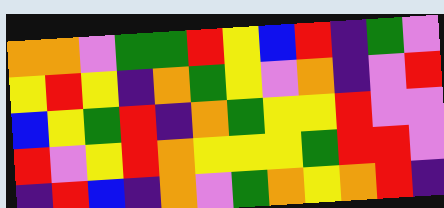[["orange", "orange", "violet", "green", "green", "red", "yellow", "blue", "red", "indigo", "green", "violet"], ["yellow", "red", "yellow", "indigo", "orange", "green", "yellow", "violet", "orange", "indigo", "violet", "red"], ["blue", "yellow", "green", "red", "indigo", "orange", "green", "yellow", "yellow", "red", "violet", "violet"], ["red", "violet", "yellow", "red", "orange", "yellow", "yellow", "yellow", "green", "red", "red", "violet"], ["indigo", "red", "blue", "indigo", "orange", "violet", "green", "orange", "yellow", "orange", "red", "indigo"]]